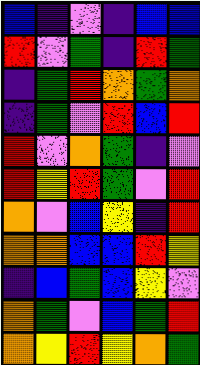[["blue", "indigo", "violet", "indigo", "blue", "blue"], ["red", "violet", "green", "indigo", "red", "green"], ["indigo", "green", "red", "orange", "green", "orange"], ["indigo", "green", "violet", "red", "blue", "red"], ["red", "violet", "orange", "green", "indigo", "violet"], ["red", "yellow", "red", "green", "violet", "red"], ["orange", "violet", "blue", "yellow", "indigo", "red"], ["orange", "orange", "blue", "blue", "red", "yellow"], ["indigo", "blue", "green", "blue", "yellow", "violet"], ["orange", "green", "violet", "blue", "green", "red"], ["orange", "yellow", "red", "yellow", "orange", "green"]]